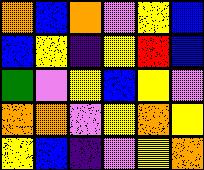[["orange", "blue", "orange", "violet", "yellow", "blue"], ["blue", "yellow", "indigo", "yellow", "red", "blue"], ["green", "violet", "yellow", "blue", "yellow", "violet"], ["orange", "orange", "violet", "yellow", "orange", "yellow"], ["yellow", "blue", "indigo", "violet", "yellow", "orange"]]